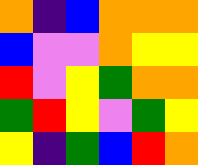[["orange", "indigo", "blue", "orange", "orange", "orange"], ["blue", "violet", "violet", "orange", "yellow", "yellow"], ["red", "violet", "yellow", "green", "orange", "orange"], ["green", "red", "yellow", "violet", "green", "yellow"], ["yellow", "indigo", "green", "blue", "red", "orange"]]